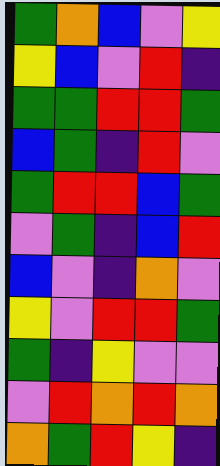[["green", "orange", "blue", "violet", "yellow"], ["yellow", "blue", "violet", "red", "indigo"], ["green", "green", "red", "red", "green"], ["blue", "green", "indigo", "red", "violet"], ["green", "red", "red", "blue", "green"], ["violet", "green", "indigo", "blue", "red"], ["blue", "violet", "indigo", "orange", "violet"], ["yellow", "violet", "red", "red", "green"], ["green", "indigo", "yellow", "violet", "violet"], ["violet", "red", "orange", "red", "orange"], ["orange", "green", "red", "yellow", "indigo"]]